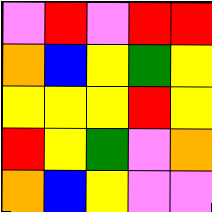[["violet", "red", "violet", "red", "red"], ["orange", "blue", "yellow", "green", "yellow"], ["yellow", "yellow", "yellow", "red", "yellow"], ["red", "yellow", "green", "violet", "orange"], ["orange", "blue", "yellow", "violet", "violet"]]